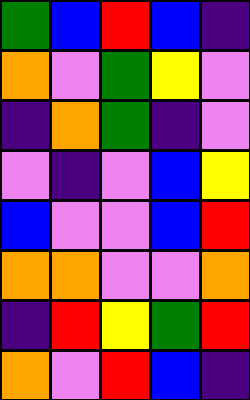[["green", "blue", "red", "blue", "indigo"], ["orange", "violet", "green", "yellow", "violet"], ["indigo", "orange", "green", "indigo", "violet"], ["violet", "indigo", "violet", "blue", "yellow"], ["blue", "violet", "violet", "blue", "red"], ["orange", "orange", "violet", "violet", "orange"], ["indigo", "red", "yellow", "green", "red"], ["orange", "violet", "red", "blue", "indigo"]]